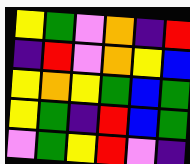[["yellow", "green", "violet", "orange", "indigo", "red"], ["indigo", "red", "violet", "orange", "yellow", "blue"], ["yellow", "orange", "yellow", "green", "blue", "green"], ["yellow", "green", "indigo", "red", "blue", "green"], ["violet", "green", "yellow", "red", "violet", "indigo"]]